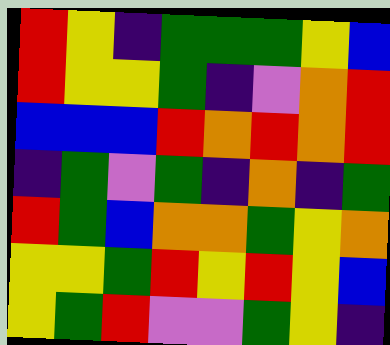[["red", "yellow", "indigo", "green", "green", "green", "yellow", "blue"], ["red", "yellow", "yellow", "green", "indigo", "violet", "orange", "red"], ["blue", "blue", "blue", "red", "orange", "red", "orange", "red"], ["indigo", "green", "violet", "green", "indigo", "orange", "indigo", "green"], ["red", "green", "blue", "orange", "orange", "green", "yellow", "orange"], ["yellow", "yellow", "green", "red", "yellow", "red", "yellow", "blue"], ["yellow", "green", "red", "violet", "violet", "green", "yellow", "indigo"]]